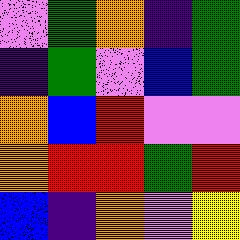[["violet", "green", "orange", "indigo", "green"], ["indigo", "green", "violet", "blue", "green"], ["orange", "blue", "red", "violet", "violet"], ["orange", "red", "red", "green", "red"], ["blue", "indigo", "orange", "violet", "yellow"]]